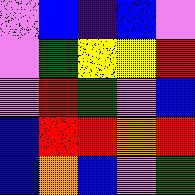[["violet", "blue", "indigo", "blue", "violet"], ["violet", "green", "yellow", "yellow", "red"], ["violet", "red", "green", "violet", "blue"], ["blue", "red", "red", "orange", "red"], ["blue", "orange", "blue", "violet", "green"]]